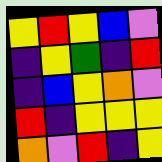[["yellow", "red", "yellow", "blue", "violet"], ["indigo", "yellow", "green", "indigo", "red"], ["indigo", "blue", "yellow", "orange", "violet"], ["red", "indigo", "yellow", "yellow", "yellow"], ["orange", "violet", "red", "indigo", "yellow"]]